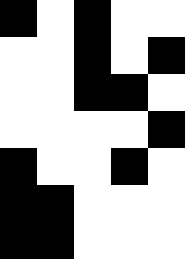[["black", "white", "black", "white", "white"], ["white", "white", "black", "white", "black"], ["white", "white", "black", "black", "white"], ["white", "white", "white", "white", "black"], ["black", "white", "white", "black", "white"], ["black", "black", "white", "white", "white"], ["black", "black", "white", "white", "white"]]